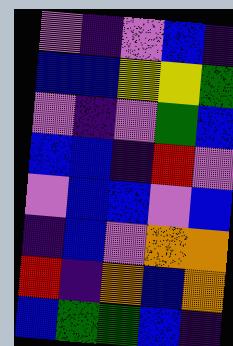[["violet", "indigo", "violet", "blue", "indigo"], ["blue", "blue", "yellow", "yellow", "green"], ["violet", "indigo", "violet", "green", "blue"], ["blue", "blue", "indigo", "red", "violet"], ["violet", "blue", "blue", "violet", "blue"], ["indigo", "blue", "violet", "orange", "orange"], ["red", "indigo", "orange", "blue", "orange"], ["blue", "green", "green", "blue", "indigo"]]